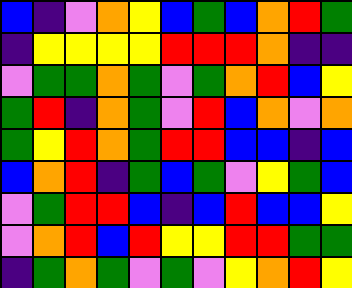[["blue", "indigo", "violet", "orange", "yellow", "blue", "green", "blue", "orange", "red", "green"], ["indigo", "yellow", "yellow", "yellow", "yellow", "red", "red", "red", "orange", "indigo", "indigo"], ["violet", "green", "green", "orange", "green", "violet", "green", "orange", "red", "blue", "yellow"], ["green", "red", "indigo", "orange", "green", "violet", "red", "blue", "orange", "violet", "orange"], ["green", "yellow", "red", "orange", "green", "red", "red", "blue", "blue", "indigo", "blue"], ["blue", "orange", "red", "indigo", "green", "blue", "green", "violet", "yellow", "green", "blue"], ["violet", "green", "red", "red", "blue", "indigo", "blue", "red", "blue", "blue", "yellow"], ["violet", "orange", "red", "blue", "red", "yellow", "yellow", "red", "red", "green", "green"], ["indigo", "green", "orange", "green", "violet", "green", "violet", "yellow", "orange", "red", "yellow"]]